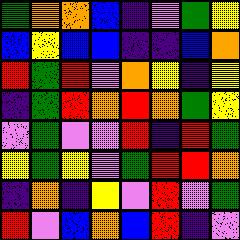[["green", "orange", "orange", "blue", "indigo", "violet", "green", "yellow"], ["blue", "yellow", "blue", "blue", "indigo", "indigo", "blue", "orange"], ["red", "green", "red", "violet", "orange", "yellow", "indigo", "yellow"], ["indigo", "green", "red", "orange", "red", "orange", "green", "yellow"], ["violet", "green", "violet", "violet", "red", "indigo", "red", "green"], ["yellow", "green", "yellow", "violet", "green", "red", "red", "orange"], ["indigo", "orange", "indigo", "yellow", "violet", "red", "violet", "green"], ["red", "violet", "blue", "orange", "blue", "red", "indigo", "violet"]]